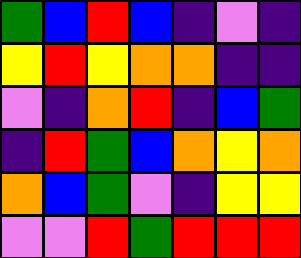[["green", "blue", "red", "blue", "indigo", "violet", "indigo"], ["yellow", "red", "yellow", "orange", "orange", "indigo", "indigo"], ["violet", "indigo", "orange", "red", "indigo", "blue", "green"], ["indigo", "red", "green", "blue", "orange", "yellow", "orange"], ["orange", "blue", "green", "violet", "indigo", "yellow", "yellow"], ["violet", "violet", "red", "green", "red", "red", "red"]]